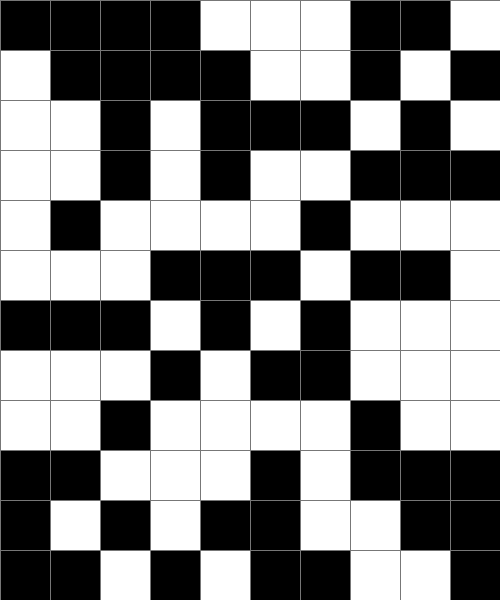[["black", "black", "black", "black", "white", "white", "white", "black", "black", "white"], ["white", "black", "black", "black", "black", "white", "white", "black", "white", "black"], ["white", "white", "black", "white", "black", "black", "black", "white", "black", "white"], ["white", "white", "black", "white", "black", "white", "white", "black", "black", "black"], ["white", "black", "white", "white", "white", "white", "black", "white", "white", "white"], ["white", "white", "white", "black", "black", "black", "white", "black", "black", "white"], ["black", "black", "black", "white", "black", "white", "black", "white", "white", "white"], ["white", "white", "white", "black", "white", "black", "black", "white", "white", "white"], ["white", "white", "black", "white", "white", "white", "white", "black", "white", "white"], ["black", "black", "white", "white", "white", "black", "white", "black", "black", "black"], ["black", "white", "black", "white", "black", "black", "white", "white", "black", "black"], ["black", "black", "white", "black", "white", "black", "black", "white", "white", "black"]]